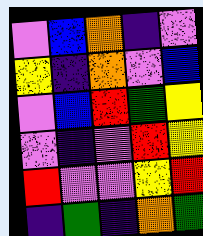[["violet", "blue", "orange", "indigo", "violet"], ["yellow", "indigo", "orange", "violet", "blue"], ["violet", "blue", "red", "green", "yellow"], ["violet", "indigo", "violet", "red", "yellow"], ["red", "violet", "violet", "yellow", "red"], ["indigo", "green", "indigo", "orange", "green"]]